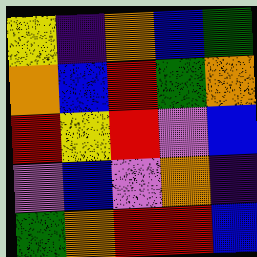[["yellow", "indigo", "orange", "blue", "green"], ["orange", "blue", "red", "green", "orange"], ["red", "yellow", "red", "violet", "blue"], ["violet", "blue", "violet", "orange", "indigo"], ["green", "orange", "red", "red", "blue"]]